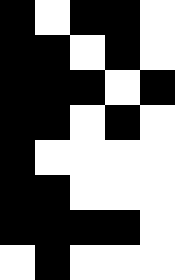[["black", "white", "black", "black", "white"], ["black", "black", "white", "black", "white"], ["black", "black", "black", "white", "black"], ["black", "black", "white", "black", "white"], ["black", "white", "white", "white", "white"], ["black", "black", "white", "white", "white"], ["black", "black", "black", "black", "white"], ["white", "black", "white", "white", "white"]]